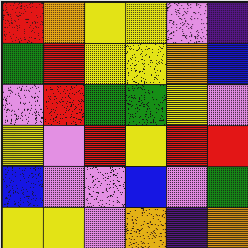[["red", "orange", "yellow", "yellow", "violet", "indigo"], ["green", "red", "yellow", "yellow", "orange", "blue"], ["violet", "red", "green", "green", "yellow", "violet"], ["yellow", "violet", "red", "yellow", "red", "red"], ["blue", "violet", "violet", "blue", "violet", "green"], ["yellow", "yellow", "violet", "orange", "indigo", "orange"]]